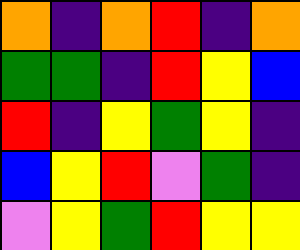[["orange", "indigo", "orange", "red", "indigo", "orange"], ["green", "green", "indigo", "red", "yellow", "blue"], ["red", "indigo", "yellow", "green", "yellow", "indigo"], ["blue", "yellow", "red", "violet", "green", "indigo"], ["violet", "yellow", "green", "red", "yellow", "yellow"]]